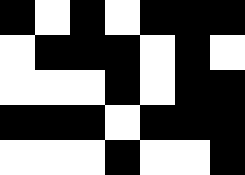[["black", "white", "black", "white", "black", "black", "black"], ["white", "black", "black", "black", "white", "black", "white"], ["white", "white", "white", "black", "white", "black", "black"], ["black", "black", "black", "white", "black", "black", "black"], ["white", "white", "white", "black", "white", "white", "black"]]